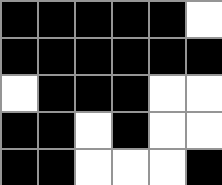[["black", "black", "black", "black", "black", "white"], ["black", "black", "black", "black", "black", "black"], ["white", "black", "black", "black", "white", "white"], ["black", "black", "white", "black", "white", "white"], ["black", "black", "white", "white", "white", "black"]]